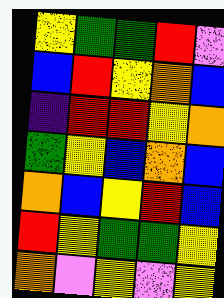[["yellow", "green", "green", "red", "violet"], ["blue", "red", "yellow", "orange", "blue"], ["indigo", "red", "red", "yellow", "orange"], ["green", "yellow", "blue", "orange", "blue"], ["orange", "blue", "yellow", "red", "blue"], ["red", "yellow", "green", "green", "yellow"], ["orange", "violet", "yellow", "violet", "yellow"]]